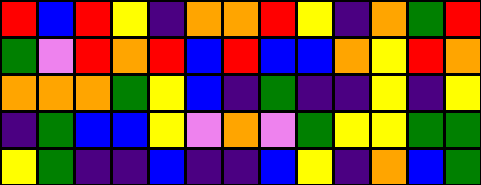[["red", "blue", "red", "yellow", "indigo", "orange", "orange", "red", "yellow", "indigo", "orange", "green", "red"], ["green", "violet", "red", "orange", "red", "blue", "red", "blue", "blue", "orange", "yellow", "red", "orange"], ["orange", "orange", "orange", "green", "yellow", "blue", "indigo", "green", "indigo", "indigo", "yellow", "indigo", "yellow"], ["indigo", "green", "blue", "blue", "yellow", "violet", "orange", "violet", "green", "yellow", "yellow", "green", "green"], ["yellow", "green", "indigo", "indigo", "blue", "indigo", "indigo", "blue", "yellow", "indigo", "orange", "blue", "green"]]